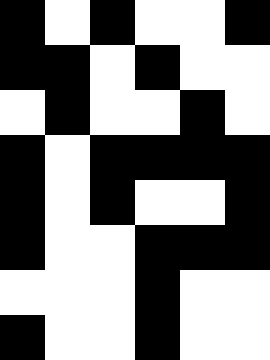[["black", "white", "black", "white", "white", "black"], ["black", "black", "white", "black", "white", "white"], ["white", "black", "white", "white", "black", "white"], ["black", "white", "black", "black", "black", "black"], ["black", "white", "black", "white", "white", "black"], ["black", "white", "white", "black", "black", "black"], ["white", "white", "white", "black", "white", "white"], ["black", "white", "white", "black", "white", "white"]]